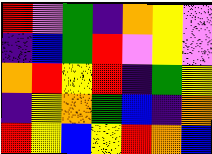[["red", "violet", "green", "indigo", "orange", "yellow", "violet"], ["indigo", "blue", "green", "red", "violet", "yellow", "violet"], ["orange", "red", "yellow", "red", "indigo", "green", "yellow"], ["indigo", "yellow", "orange", "green", "blue", "indigo", "orange"], ["red", "yellow", "blue", "yellow", "red", "orange", "blue"]]